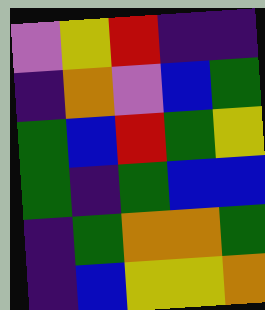[["violet", "yellow", "red", "indigo", "indigo"], ["indigo", "orange", "violet", "blue", "green"], ["green", "blue", "red", "green", "yellow"], ["green", "indigo", "green", "blue", "blue"], ["indigo", "green", "orange", "orange", "green"], ["indigo", "blue", "yellow", "yellow", "orange"]]